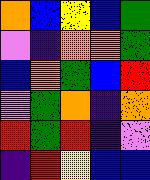[["orange", "blue", "yellow", "blue", "green"], ["violet", "indigo", "orange", "orange", "green"], ["blue", "orange", "green", "blue", "red"], ["violet", "green", "orange", "indigo", "orange"], ["red", "green", "red", "indigo", "violet"], ["indigo", "red", "yellow", "blue", "blue"]]